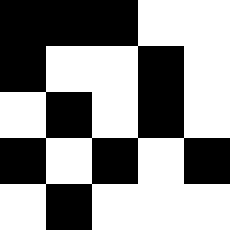[["black", "black", "black", "white", "white"], ["black", "white", "white", "black", "white"], ["white", "black", "white", "black", "white"], ["black", "white", "black", "white", "black"], ["white", "black", "white", "white", "white"]]